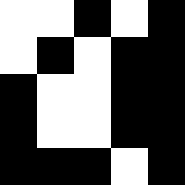[["white", "white", "black", "white", "black"], ["white", "black", "white", "black", "black"], ["black", "white", "white", "black", "black"], ["black", "white", "white", "black", "black"], ["black", "black", "black", "white", "black"]]